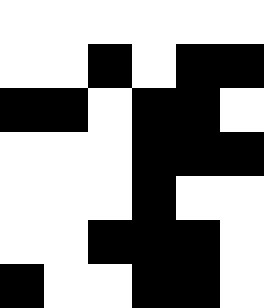[["white", "white", "white", "white", "white", "white"], ["white", "white", "black", "white", "black", "black"], ["black", "black", "white", "black", "black", "white"], ["white", "white", "white", "black", "black", "black"], ["white", "white", "white", "black", "white", "white"], ["white", "white", "black", "black", "black", "white"], ["black", "white", "white", "black", "black", "white"]]